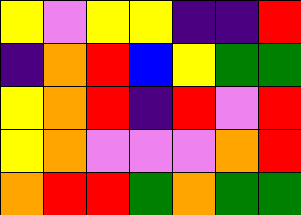[["yellow", "violet", "yellow", "yellow", "indigo", "indigo", "red"], ["indigo", "orange", "red", "blue", "yellow", "green", "green"], ["yellow", "orange", "red", "indigo", "red", "violet", "red"], ["yellow", "orange", "violet", "violet", "violet", "orange", "red"], ["orange", "red", "red", "green", "orange", "green", "green"]]